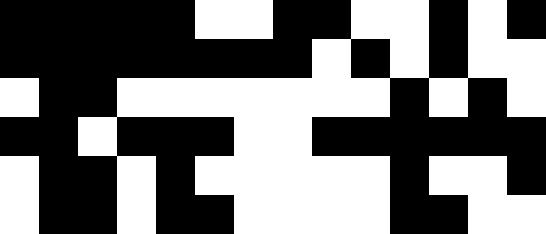[["black", "black", "black", "black", "black", "white", "white", "black", "black", "white", "white", "black", "white", "black"], ["black", "black", "black", "black", "black", "black", "black", "black", "white", "black", "white", "black", "white", "white"], ["white", "black", "black", "white", "white", "white", "white", "white", "white", "white", "black", "white", "black", "white"], ["black", "black", "white", "black", "black", "black", "white", "white", "black", "black", "black", "black", "black", "black"], ["white", "black", "black", "white", "black", "white", "white", "white", "white", "white", "black", "white", "white", "black"], ["white", "black", "black", "white", "black", "black", "white", "white", "white", "white", "black", "black", "white", "white"]]